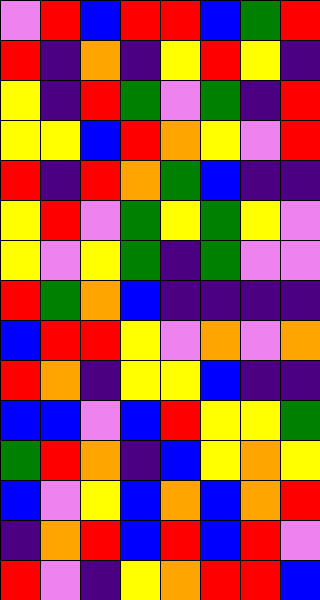[["violet", "red", "blue", "red", "red", "blue", "green", "red"], ["red", "indigo", "orange", "indigo", "yellow", "red", "yellow", "indigo"], ["yellow", "indigo", "red", "green", "violet", "green", "indigo", "red"], ["yellow", "yellow", "blue", "red", "orange", "yellow", "violet", "red"], ["red", "indigo", "red", "orange", "green", "blue", "indigo", "indigo"], ["yellow", "red", "violet", "green", "yellow", "green", "yellow", "violet"], ["yellow", "violet", "yellow", "green", "indigo", "green", "violet", "violet"], ["red", "green", "orange", "blue", "indigo", "indigo", "indigo", "indigo"], ["blue", "red", "red", "yellow", "violet", "orange", "violet", "orange"], ["red", "orange", "indigo", "yellow", "yellow", "blue", "indigo", "indigo"], ["blue", "blue", "violet", "blue", "red", "yellow", "yellow", "green"], ["green", "red", "orange", "indigo", "blue", "yellow", "orange", "yellow"], ["blue", "violet", "yellow", "blue", "orange", "blue", "orange", "red"], ["indigo", "orange", "red", "blue", "red", "blue", "red", "violet"], ["red", "violet", "indigo", "yellow", "orange", "red", "red", "blue"]]